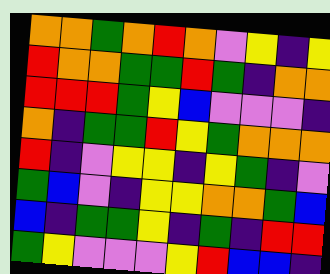[["orange", "orange", "green", "orange", "red", "orange", "violet", "yellow", "indigo", "yellow"], ["red", "orange", "orange", "green", "green", "red", "green", "indigo", "orange", "orange"], ["red", "red", "red", "green", "yellow", "blue", "violet", "violet", "violet", "indigo"], ["orange", "indigo", "green", "green", "red", "yellow", "green", "orange", "orange", "orange"], ["red", "indigo", "violet", "yellow", "yellow", "indigo", "yellow", "green", "indigo", "violet"], ["green", "blue", "violet", "indigo", "yellow", "yellow", "orange", "orange", "green", "blue"], ["blue", "indigo", "green", "green", "yellow", "indigo", "green", "indigo", "red", "red"], ["green", "yellow", "violet", "violet", "violet", "yellow", "red", "blue", "blue", "indigo"]]